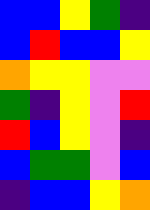[["blue", "blue", "yellow", "green", "indigo"], ["blue", "red", "blue", "blue", "yellow"], ["orange", "yellow", "yellow", "violet", "violet"], ["green", "indigo", "yellow", "violet", "red"], ["red", "blue", "yellow", "violet", "indigo"], ["blue", "green", "green", "violet", "blue"], ["indigo", "blue", "blue", "yellow", "orange"]]